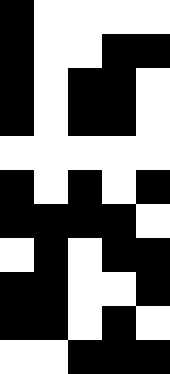[["black", "white", "white", "white", "white"], ["black", "white", "white", "black", "black"], ["black", "white", "black", "black", "white"], ["black", "white", "black", "black", "white"], ["white", "white", "white", "white", "white"], ["black", "white", "black", "white", "black"], ["black", "black", "black", "black", "white"], ["white", "black", "white", "black", "black"], ["black", "black", "white", "white", "black"], ["black", "black", "white", "black", "white"], ["white", "white", "black", "black", "black"]]